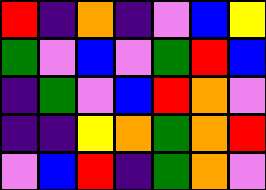[["red", "indigo", "orange", "indigo", "violet", "blue", "yellow"], ["green", "violet", "blue", "violet", "green", "red", "blue"], ["indigo", "green", "violet", "blue", "red", "orange", "violet"], ["indigo", "indigo", "yellow", "orange", "green", "orange", "red"], ["violet", "blue", "red", "indigo", "green", "orange", "violet"]]